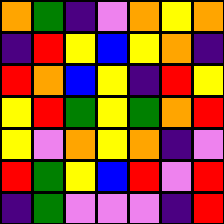[["orange", "green", "indigo", "violet", "orange", "yellow", "orange"], ["indigo", "red", "yellow", "blue", "yellow", "orange", "indigo"], ["red", "orange", "blue", "yellow", "indigo", "red", "yellow"], ["yellow", "red", "green", "yellow", "green", "orange", "red"], ["yellow", "violet", "orange", "yellow", "orange", "indigo", "violet"], ["red", "green", "yellow", "blue", "red", "violet", "red"], ["indigo", "green", "violet", "violet", "violet", "indigo", "red"]]